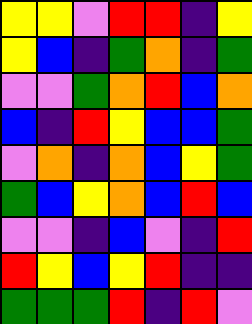[["yellow", "yellow", "violet", "red", "red", "indigo", "yellow"], ["yellow", "blue", "indigo", "green", "orange", "indigo", "green"], ["violet", "violet", "green", "orange", "red", "blue", "orange"], ["blue", "indigo", "red", "yellow", "blue", "blue", "green"], ["violet", "orange", "indigo", "orange", "blue", "yellow", "green"], ["green", "blue", "yellow", "orange", "blue", "red", "blue"], ["violet", "violet", "indigo", "blue", "violet", "indigo", "red"], ["red", "yellow", "blue", "yellow", "red", "indigo", "indigo"], ["green", "green", "green", "red", "indigo", "red", "violet"]]